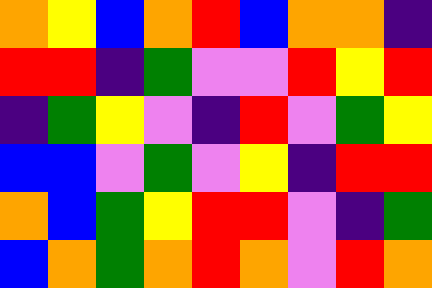[["orange", "yellow", "blue", "orange", "red", "blue", "orange", "orange", "indigo"], ["red", "red", "indigo", "green", "violet", "violet", "red", "yellow", "red"], ["indigo", "green", "yellow", "violet", "indigo", "red", "violet", "green", "yellow"], ["blue", "blue", "violet", "green", "violet", "yellow", "indigo", "red", "red"], ["orange", "blue", "green", "yellow", "red", "red", "violet", "indigo", "green"], ["blue", "orange", "green", "orange", "red", "orange", "violet", "red", "orange"]]